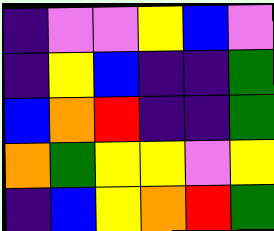[["indigo", "violet", "violet", "yellow", "blue", "violet"], ["indigo", "yellow", "blue", "indigo", "indigo", "green"], ["blue", "orange", "red", "indigo", "indigo", "green"], ["orange", "green", "yellow", "yellow", "violet", "yellow"], ["indigo", "blue", "yellow", "orange", "red", "green"]]